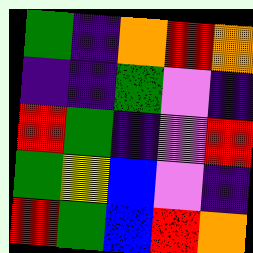[["green", "indigo", "orange", "red", "orange"], ["indigo", "indigo", "green", "violet", "indigo"], ["red", "green", "indigo", "violet", "red"], ["green", "yellow", "blue", "violet", "indigo"], ["red", "green", "blue", "red", "orange"]]